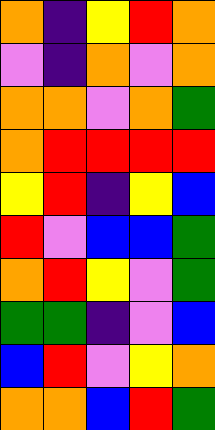[["orange", "indigo", "yellow", "red", "orange"], ["violet", "indigo", "orange", "violet", "orange"], ["orange", "orange", "violet", "orange", "green"], ["orange", "red", "red", "red", "red"], ["yellow", "red", "indigo", "yellow", "blue"], ["red", "violet", "blue", "blue", "green"], ["orange", "red", "yellow", "violet", "green"], ["green", "green", "indigo", "violet", "blue"], ["blue", "red", "violet", "yellow", "orange"], ["orange", "orange", "blue", "red", "green"]]